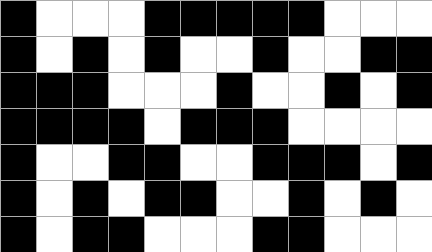[["black", "white", "white", "white", "black", "black", "black", "black", "black", "white", "white", "white"], ["black", "white", "black", "white", "black", "white", "white", "black", "white", "white", "black", "black"], ["black", "black", "black", "white", "white", "white", "black", "white", "white", "black", "white", "black"], ["black", "black", "black", "black", "white", "black", "black", "black", "white", "white", "white", "white"], ["black", "white", "white", "black", "black", "white", "white", "black", "black", "black", "white", "black"], ["black", "white", "black", "white", "black", "black", "white", "white", "black", "white", "black", "white"], ["black", "white", "black", "black", "white", "white", "white", "black", "black", "white", "white", "white"]]